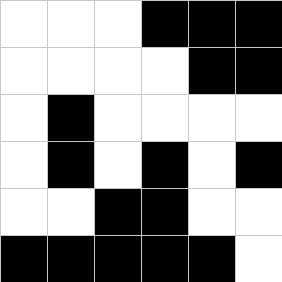[["white", "white", "white", "black", "black", "black"], ["white", "white", "white", "white", "black", "black"], ["white", "black", "white", "white", "white", "white"], ["white", "black", "white", "black", "white", "black"], ["white", "white", "black", "black", "white", "white"], ["black", "black", "black", "black", "black", "white"]]